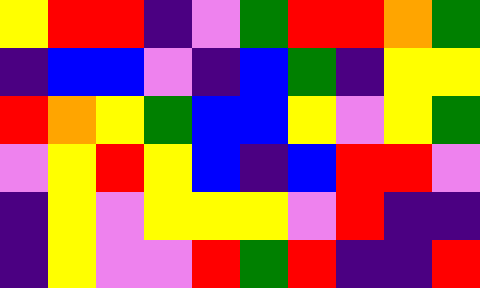[["yellow", "red", "red", "indigo", "violet", "green", "red", "red", "orange", "green"], ["indigo", "blue", "blue", "violet", "indigo", "blue", "green", "indigo", "yellow", "yellow"], ["red", "orange", "yellow", "green", "blue", "blue", "yellow", "violet", "yellow", "green"], ["violet", "yellow", "red", "yellow", "blue", "indigo", "blue", "red", "red", "violet"], ["indigo", "yellow", "violet", "yellow", "yellow", "yellow", "violet", "red", "indigo", "indigo"], ["indigo", "yellow", "violet", "violet", "red", "green", "red", "indigo", "indigo", "red"]]